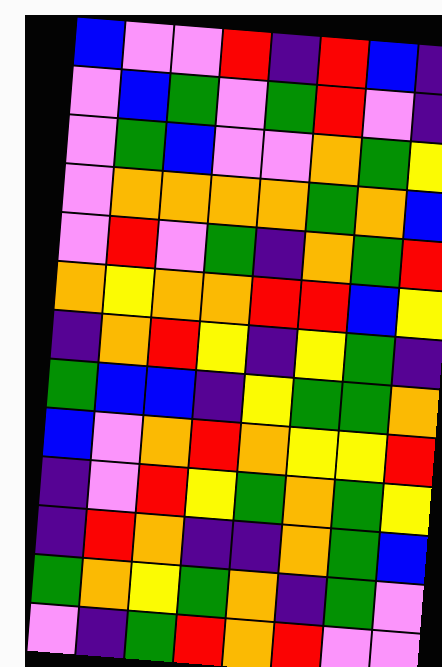[["blue", "violet", "violet", "red", "indigo", "red", "blue", "indigo"], ["violet", "blue", "green", "violet", "green", "red", "violet", "indigo"], ["violet", "green", "blue", "violet", "violet", "orange", "green", "yellow"], ["violet", "orange", "orange", "orange", "orange", "green", "orange", "blue"], ["violet", "red", "violet", "green", "indigo", "orange", "green", "red"], ["orange", "yellow", "orange", "orange", "red", "red", "blue", "yellow"], ["indigo", "orange", "red", "yellow", "indigo", "yellow", "green", "indigo"], ["green", "blue", "blue", "indigo", "yellow", "green", "green", "orange"], ["blue", "violet", "orange", "red", "orange", "yellow", "yellow", "red"], ["indigo", "violet", "red", "yellow", "green", "orange", "green", "yellow"], ["indigo", "red", "orange", "indigo", "indigo", "orange", "green", "blue"], ["green", "orange", "yellow", "green", "orange", "indigo", "green", "violet"], ["violet", "indigo", "green", "red", "orange", "red", "violet", "violet"]]